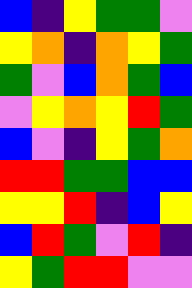[["blue", "indigo", "yellow", "green", "green", "violet"], ["yellow", "orange", "indigo", "orange", "yellow", "green"], ["green", "violet", "blue", "orange", "green", "blue"], ["violet", "yellow", "orange", "yellow", "red", "green"], ["blue", "violet", "indigo", "yellow", "green", "orange"], ["red", "red", "green", "green", "blue", "blue"], ["yellow", "yellow", "red", "indigo", "blue", "yellow"], ["blue", "red", "green", "violet", "red", "indigo"], ["yellow", "green", "red", "red", "violet", "violet"]]